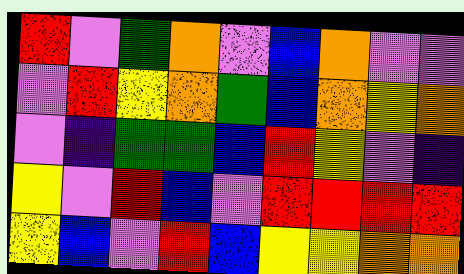[["red", "violet", "green", "orange", "violet", "blue", "orange", "violet", "violet"], ["violet", "red", "yellow", "orange", "green", "blue", "orange", "yellow", "orange"], ["violet", "indigo", "green", "green", "blue", "red", "yellow", "violet", "indigo"], ["yellow", "violet", "red", "blue", "violet", "red", "red", "red", "red"], ["yellow", "blue", "violet", "red", "blue", "yellow", "yellow", "orange", "orange"]]